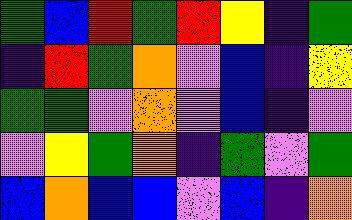[["green", "blue", "red", "green", "red", "yellow", "indigo", "green"], ["indigo", "red", "green", "orange", "violet", "blue", "indigo", "yellow"], ["green", "green", "violet", "orange", "violet", "blue", "indigo", "violet"], ["violet", "yellow", "green", "orange", "indigo", "green", "violet", "green"], ["blue", "orange", "blue", "blue", "violet", "blue", "indigo", "orange"]]